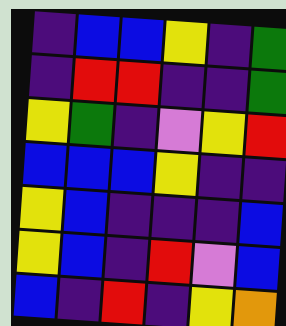[["indigo", "blue", "blue", "yellow", "indigo", "green"], ["indigo", "red", "red", "indigo", "indigo", "green"], ["yellow", "green", "indigo", "violet", "yellow", "red"], ["blue", "blue", "blue", "yellow", "indigo", "indigo"], ["yellow", "blue", "indigo", "indigo", "indigo", "blue"], ["yellow", "blue", "indigo", "red", "violet", "blue"], ["blue", "indigo", "red", "indigo", "yellow", "orange"]]